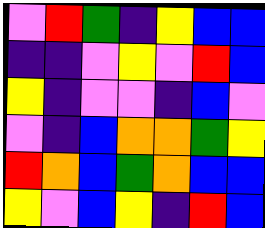[["violet", "red", "green", "indigo", "yellow", "blue", "blue"], ["indigo", "indigo", "violet", "yellow", "violet", "red", "blue"], ["yellow", "indigo", "violet", "violet", "indigo", "blue", "violet"], ["violet", "indigo", "blue", "orange", "orange", "green", "yellow"], ["red", "orange", "blue", "green", "orange", "blue", "blue"], ["yellow", "violet", "blue", "yellow", "indigo", "red", "blue"]]